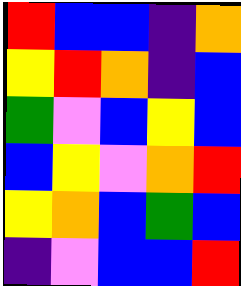[["red", "blue", "blue", "indigo", "orange"], ["yellow", "red", "orange", "indigo", "blue"], ["green", "violet", "blue", "yellow", "blue"], ["blue", "yellow", "violet", "orange", "red"], ["yellow", "orange", "blue", "green", "blue"], ["indigo", "violet", "blue", "blue", "red"]]